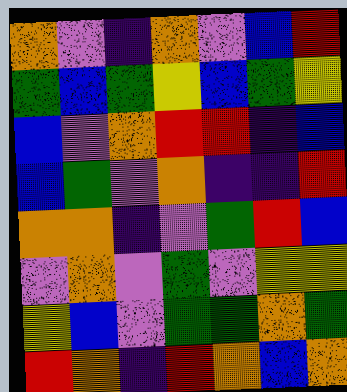[["orange", "violet", "indigo", "orange", "violet", "blue", "red"], ["green", "blue", "green", "yellow", "blue", "green", "yellow"], ["blue", "violet", "orange", "red", "red", "indigo", "blue"], ["blue", "green", "violet", "orange", "indigo", "indigo", "red"], ["orange", "orange", "indigo", "violet", "green", "red", "blue"], ["violet", "orange", "violet", "green", "violet", "yellow", "yellow"], ["yellow", "blue", "violet", "green", "green", "orange", "green"], ["red", "orange", "indigo", "red", "orange", "blue", "orange"]]